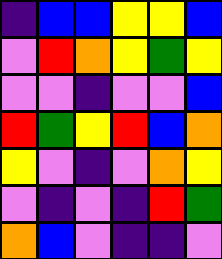[["indigo", "blue", "blue", "yellow", "yellow", "blue"], ["violet", "red", "orange", "yellow", "green", "yellow"], ["violet", "violet", "indigo", "violet", "violet", "blue"], ["red", "green", "yellow", "red", "blue", "orange"], ["yellow", "violet", "indigo", "violet", "orange", "yellow"], ["violet", "indigo", "violet", "indigo", "red", "green"], ["orange", "blue", "violet", "indigo", "indigo", "violet"]]